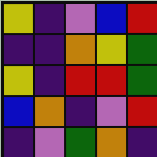[["yellow", "indigo", "violet", "blue", "red"], ["indigo", "indigo", "orange", "yellow", "green"], ["yellow", "indigo", "red", "red", "green"], ["blue", "orange", "indigo", "violet", "red"], ["indigo", "violet", "green", "orange", "indigo"]]